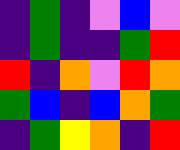[["indigo", "green", "indigo", "violet", "blue", "violet"], ["indigo", "green", "indigo", "indigo", "green", "red"], ["red", "indigo", "orange", "violet", "red", "orange"], ["green", "blue", "indigo", "blue", "orange", "green"], ["indigo", "green", "yellow", "orange", "indigo", "red"]]